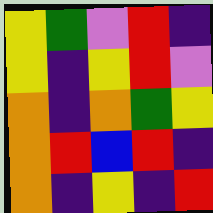[["yellow", "green", "violet", "red", "indigo"], ["yellow", "indigo", "yellow", "red", "violet"], ["orange", "indigo", "orange", "green", "yellow"], ["orange", "red", "blue", "red", "indigo"], ["orange", "indigo", "yellow", "indigo", "red"]]